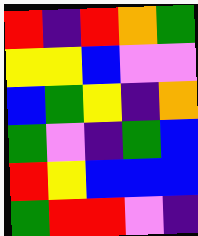[["red", "indigo", "red", "orange", "green"], ["yellow", "yellow", "blue", "violet", "violet"], ["blue", "green", "yellow", "indigo", "orange"], ["green", "violet", "indigo", "green", "blue"], ["red", "yellow", "blue", "blue", "blue"], ["green", "red", "red", "violet", "indigo"]]